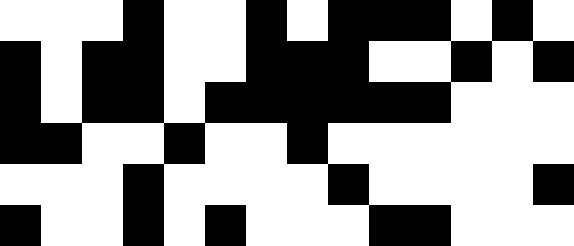[["white", "white", "white", "black", "white", "white", "black", "white", "black", "black", "black", "white", "black", "white"], ["black", "white", "black", "black", "white", "white", "black", "black", "black", "white", "white", "black", "white", "black"], ["black", "white", "black", "black", "white", "black", "black", "black", "black", "black", "black", "white", "white", "white"], ["black", "black", "white", "white", "black", "white", "white", "black", "white", "white", "white", "white", "white", "white"], ["white", "white", "white", "black", "white", "white", "white", "white", "black", "white", "white", "white", "white", "black"], ["black", "white", "white", "black", "white", "black", "white", "white", "white", "black", "black", "white", "white", "white"]]